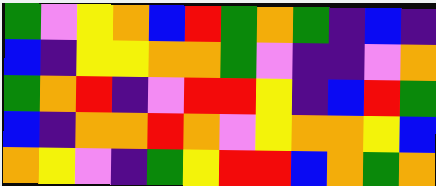[["green", "violet", "yellow", "orange", "blue", "red", "green", "orange", "green", "indigo", "blue", "indigo"], ["blue", "indigo", "yellow", "yellow", "orange", "orange", "green", "violet", "indigo", "indigo", "violet", "orange"], ["green", "orange", "red", "indigo", "violet", "red", "red", "yellow", "indigo", "blue", "red", "green"], ["blue", "indigo", "orange", "orange", "red", "orange", "violet", "yellow", "orange", "orange", "yellow", "blue"], ["orange", "yellow", "violet", "indigo", "green", "yellow", "red", "red", "blue", "orange", "green", "orange"]]